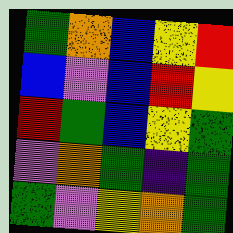[["green", "orange", "blue", "yellow", "red"], ["blue", "violet", "blue", "red", "yellow"], ["red", "green", "blue", "yellow", "green"], ["violet", "orange", "green", "indigo", "green"], ["green", "violet", "yellow", "orange", "green"]]